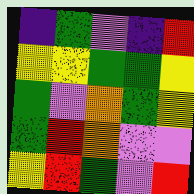[["indigo", "green", "violet", "indigo", "red"], ["yellow", "yellow", "green", "green", "yellow"], ["green", "violet", "orange", "green", "yellow"], ["green", "red", "orange", "violet", "violet"], ["yellow", "red", "green", "violet", "red"]]